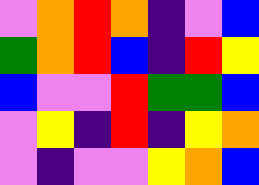[["violet", "orange", "red", "orange", "indigo", "violet", "blue"], ["green", "orange", "red", "blue", "indigo", "red", "yellow"], ["blue", "violet", "violet", "red", "green", "green", "blue"], ["violet", "yellow", "indigo", "red", "indigo", "yellow", "orange"], ["violet", "indigo", "violet", "violet", "yellow", "orange", "blue"]]